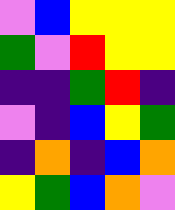[["violet", "blue", "yellow", "yellow", "yellow"], ["green", "violet", "red", "yellow", "yellow"], ["indigo", "indigo", "green", "red", "indigo"], ["violet", "indigo", "blue", "yellow", "green"], ["indigo", "orange", "indigo", "blue", "orange"], ["yellow", "green", "blue", "orange", "violet"]]